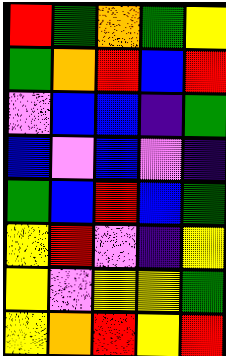[["red", "green", "orange", "green", "yellow"], ["green", "orange", "red", "blue", "red"], ["violet", "blue", "blue", "indigo", "green"], ["blue", "violet", "blue", "violet", "indigo"], ["green", "blue", "red", "blue", "green"], ["yellow", "red", "violet", "indigo", "yellow"], ["yellow", "violet", "yellow", "yellow", "green"], ["yellow", "orange", "red", "yellow", "red"]]